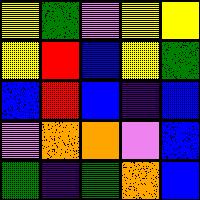[["yellow", "green", "violet", "yellow", "yellow"], ["yellow", "red", "blue", "yellow", "green"], ["blue", "red", "blue", "indigo", "blue"], ["violet", "orange", "orange", "violet", "blue"], ["green", "indigo", "green", "orange", "blue"]]